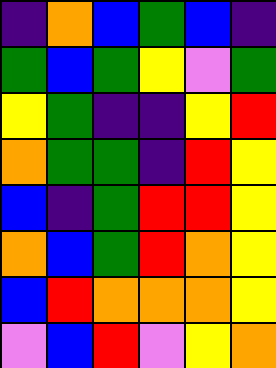[["indigo", "orange", "blue", "green", "blue", "indigo"], ["green", "blue", "green", "yellow", "violet", "green"], ["yellow", "green", "indigo", "indigo", "yellow", "red"], ["orange", "green", "green", "indigo", "red", "yellow"], ["blue", "indigo", "green", "red", "red", "yellow"], ["orange", "blue", "green", "red", "orange", "yellow"], ["blue", "red", "orange", "orange", "orange", "yellow"], ["violet", "blue", "red", "violet", "yellow", "orange"]]